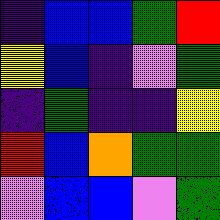[["indigo", "blue", "blue", "green", "red"], ["yellow", "blue", "indigo", "violet", "green"], ["indigo", "green", "indigo", "indigo", "yellow"], ["red", "blue", "orange", "green", "green"], ["violet", "blue", "blue", "violet", "green"]]